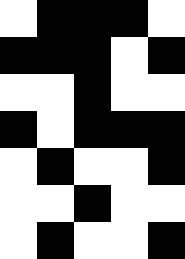[["white", "black", "black", "black", "white"], ["black", "black", "black", "white", "black"], ["white", "white", "black", "white", "white"], ["black", "white", "black", "black", "black"], ["white", "black", "white", "white", "black"], ["white", "white", "black", "white", "white"], ["white", "black", "white", "white", "black"]]